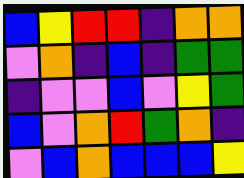[["blue", "yellow", "red", "red", "indigo", "orange", "orange"], ["violet", "orange", "indigo", "blue", "indigo", "green", "green"], ["indigo", "violet", "violet", "blue", "violet", "yellow", "green"], ["blue", "violet", "orange", "red", "green", "orange", "indigo"], ["violet", "blue", "orange", "blue", "blue", "blue", "yellow"]]